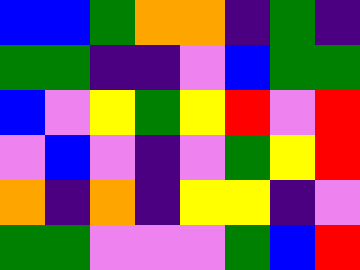[["blue", "blue", "green", "orange", "orange", "indigo", "green", "indigo"], ["green", "green", "indigo", "indigo", "violet", "blue", "green", "green"], ["blue", "violet", "yellow", "green", "yellow", "red", "violet", "red"], ["violet", "blue", "violet", "indigo", "violet", "green", "yellow", "red"], ["orange", "indigo", "orange", "indigo", "yellow", "yellow", "indigo", "violet"], ["green", "green", "violet", "violet", "violet", "green", "blue", "red"]]